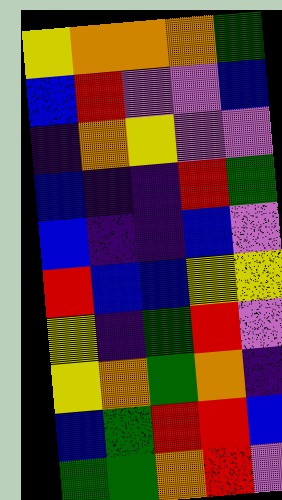[["yellow", "orange", "orange", "orange", "green"], ["blue", "red", "violet", "violet", "blue"], ["indigo", "orange", "yellow", "violet", "violet"], ["blue", "indigo", "indigo", "red", "green"], ["blue", "indigo", "indigo", "blue", "violet"], ["red", "blue", "blue", "yellow", "yellow"], ["yellow", "indigo", "green", "red", "violet"], ["yellow", "orange", "green", "orange", "indigo"], ["blue", "green", "red", "red", "blue"], ["green", "green", "orange", "red", "violet"]]